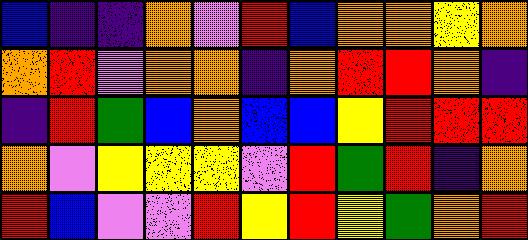[["blue", "indigo", "indigo", "orange", "violet", "red", "blue", "orange", "orange", "yellow", "orange"], ["orange", "red", "violet", "orange", "orange", "indigo", "orange", "red", "red", "orange", "indigo"], ["indigo", "red", "green", "blue", "orange", "blue", "blue", "yellow", "red", "red", "red"], ["orange", "violet", "yellow", "yellow", "yellow", "violet", "red", "green", "red", "indigo", "orange"], ["red", "blue", "violet", "violet", "red", "yellow", "red", "yellow", "green", "orange", "red"]]